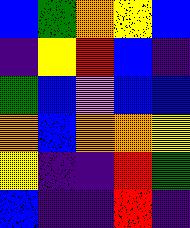[["blue", "green", "orange", "yellow", "blue"], ["indigo", "yellow", "red", "blue", "indigo"], ["green", "blue", "violet", "blue", "blue"], ["orange", "blue", "orange", "orange", "yellow"], ["yellow", "indigo", "indigo", "red", "green"], ["blue", "indigo", "indigo", "red", "indigo"]]